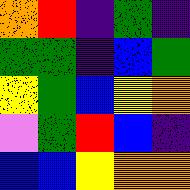[["orange", "red", "indigo", "green", "indigo"], ["green", "green", "indigo", "blue", "green"], ["yellow", "green", "blue", "yellow", "orange"], ["violet", "green", "red", "blue", "indigo"], ["blue", "blue", "yellow", "orange", "orange"]]